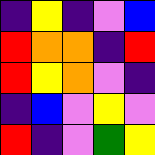[["indigo", "yellow", "indigo", "violet", "blue"], ["red", "orange", "orange", "indigo", "red"], ["red", "yellow", "orange", "violet", "indigo"], ["indigo", "blue", "violet", "yellow", "violet"], ["red", "indigo", "violet", "green", "yellow"]]